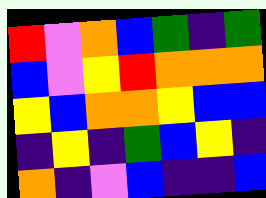[["red", "violet", "orange", "blue", "green", "indigo", "green"], ["blue", "violet", "yellow", "red", "orange", "orange", "orange"], ["yellow", "blue", "orange", "orange", "yellow", "blue", "blue"], ["indigo", "yellow", "indigo", "green", "blue", "yellow", "indigo"], ["orange", "indigo", "violet", "blue", "indigo", "indigo", "blue"]]